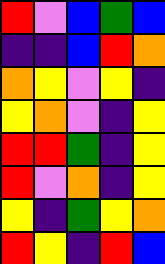[["red", "violet", "blue", "green", "blue"], ["indigo", "indigo", "blue", "red", "orange"], ["orange", "yellow", "violet", "yellow", "indigo"], ["yellow", "orange", "violet", "indigo", "yellow"], ["red", "red", "green", "indigo", "yellow"], ["red", "violet", "orange", "indigo", "yellow"], ["yellow", "indigo", "green", "yellow", "orange"], ["red", "yellow", "indigo", "red", "blue"]]